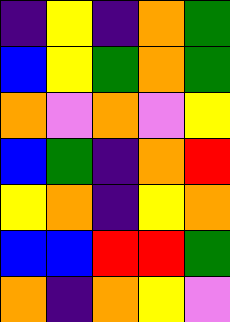[["indigo", "yellow", "indigo", "orange", "green"], ["blue", "yellow", "green", "orange", "green"], ["orange", "violet", "orange", "violet", "yellow"], ["blue", "green", "indigo", "orange", "red"], ["yellow", "orange", "indigo", "yellow", "orange"], ["blue", "blue", "red", "red", "green"], ["orange", "indigo", "orange", "yellow", "violet"]]